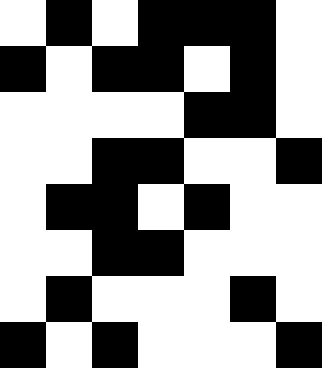[["white", "black", "white", "black", "black", "black", "white"], ["black", "white", "black", "black", "white", "black", "white"], ["white", "white", "white", "white", "black", "black", "white"], ["white", "white", "black", "black", "white", "white", "black"], ["white", "black", "black", "white", "black", "white", "white"], ["white", "white", "black", "black", "white", "white", "white"], ["white", "black", "white", "white", "white", "black", "white"], ["black", "white", "black", "white", "white", "white", "black"]]